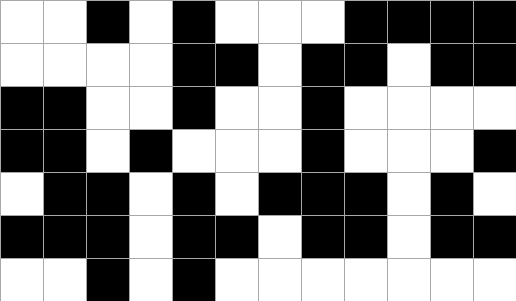[["white", "white", "black", "white", "black", "white", "white", "white", "black", "black", "black", "black"], ["white", "white", "white", "white", "black", "black", "white", "black", "black", "white", "black", "black"], ["black", "black", "white", "white", "black", "white", "white", "black", "white", "white", "white", "white"], ["black", "black", "white", "black", "white", "white", "white", "black", "white", "white", "white", "black"], ["white", "black", "black", "white", "black", "white", "black", "black", "black", "white", "black", "white"], ["black", "black", "black", "white", "black", "black", "white", "black", "black", "white", "black", "black"], ["white", "white", "black", "white", "black", "white", "white", "white", "white", "white", "white", "white"]]